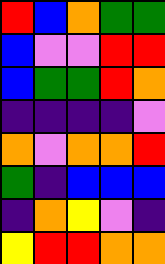[["red", "blue", "orange", "green", "green"], ["blue", "violet", "violet", "red", "red"], ["blue", "green", "green", "red", "orange"], ["indigo", "indigo", "indigo", "indigo", "violet"], ["orange", "violet", "orange", "orange", "red"], ["green", "indigo", "blue", "blue", "blue"], ["indigo", "orange", "yellow", "violet", "indigo"], ["yellow", "red", "red", "orange", "orange"]]